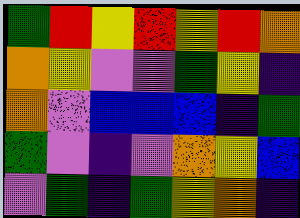[["green", "red", "yellow", "red", "yellow", "red", "orange"], ["orange", "yellow", "violet", "violet", "green", "yellow", "indigo"], ["orange", "violet", "blue", "blue", "blue", "indigo", "green"], ["green", "violet", "indigo", "violet", "orange", "yellow", "blue"], ["violet", "green", "indigo", "green", "yellow", "orange", "indigo"]]